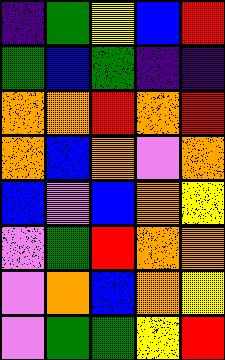[["indigo", "green", "yellow", "blue", "red"], ["green", "blue", "green", "indigo", "indigo"], ["orange", "orange", "red", "orange", "red"], ["orange", "blue", "orange", "violet", "orange"], ["blue", "violet", "blue", "orange", "yellow"], ["violet", "green", "red", "orange", "orange"], ["violet", "orange", "blue", "orange", "yellow"], ["violet", "green", "green", "yellow", "red"]]